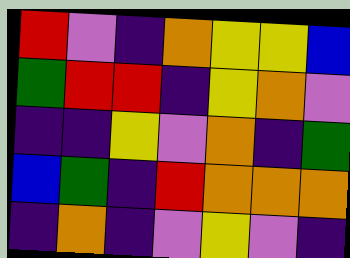[["red", "violet", "indigo", "orange", "yellow", "yellow", "blue"], ["green", "red", "red", "indigo", "yellow", "orange", "violet"], ["indigo", "indigo", "yellow", "violet", "orange", "indigo", "green"], ["blue", "green", "indigo", "red", "orange", "orange", "orange"], ["indigo", "orange", "indigo", "violet", "yellow", "violet", "indigo"]]